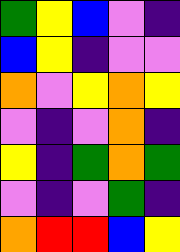[["green", "yellow", "blue", "violet", "indigo"], ["blue", "yellow", "indigo", "violet", "violet"], ["orange", "violet", "yellow", "orange", "yellow"], ["violet", "indigo", "violet", "orange", "indigo"], ["yellow", "indigo", "green", "orange", "green"], ["violet", "indigo", "violet", "green", "indigo"], ["orange", "red", "red", "blue", "yellow"]]